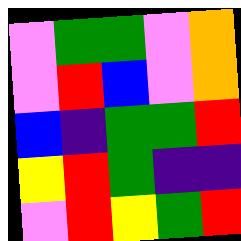[["violet", "green", "green", "violet", "orange"], ["violet", "red", "blue", "violet", "orange"], ["blue", "indigo", "green", "green", "red"], ["yellow", "red", "green", "indigo", "indigo"], ["violet", "red", "yellow", "green", "red"]]